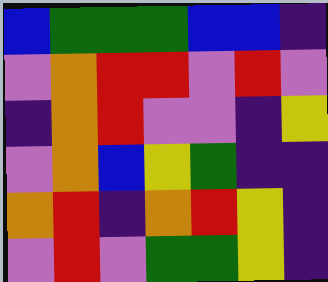[["blue", "green", "green", "green", "blue", "blue", "indigo"], ["violet", "orange", "red", "red", "violet", "red", "violet"], ["indigo", "orange", "red", "violet", "violet", "indigo", "yellow"], ["violet", "orange", "blue", "yellow", "green", "indigo", "indigo"], ["orange", "red", "indigo", "orange", "red", "yellow", "indigo"], ["violet", "red", "violet", "green", "green", "yellow", "indigo"]]